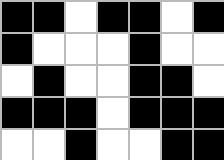[["black", "black", "white", "black", "black", "white", "black"], ["black", "white", "white", "white", "black", "white", "white"], ["white", "black", "white", "white", "black", "black", "white"], ["black", "black", "black", "white", "black", "black", "black"], ["white", "white", "black", "white", "white", "black", "black"]]